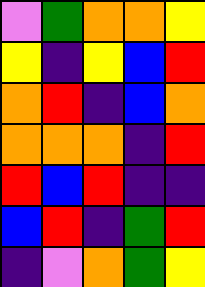[["violet", "green", "orange", "orange", "yellow"], ["yellow", "indigo", "yellow", "blue", "red"], ["orange", "red", "indigo", "blue", "orange"], ["orange", "orange", "orange", "indigo", "red"], ["red", "blue", "red", "indigo", "indigo"], ["blue", "red", "indigo", "green", "red"], ["indigo", "violet", "orange", "green", "yellow"]]